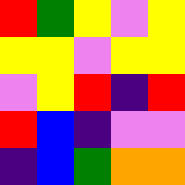[["red", "green", "yellow", "violet", "yellow"], ["yellow", "yellow", "violet", "yellow", "yellow"], ["violet", "yellow", "red", "indigo", "red"], ["red", "blue", "indigo", "violet", "violet"], ["indigo", "blue", "green", "orange", "orange"]]